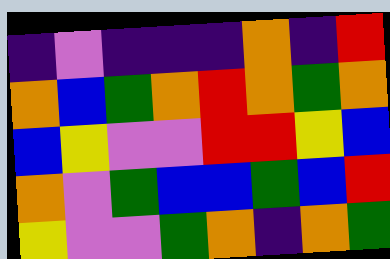[["indigo", "violet", "indigo", "indigo", "indigo", "orange", "indigo", "red"], ["orange", "blue", "green", "orange", "red", "orange", "green", "orange"], ["blue", "yellow", "violet", "violet", "red", "red", "yellow", "blue"], ["orange", "violet", "green", "blue", "blue", "green", "blue", "red"], ["yellow", "violet", "violet", "green", "orange", "indigo", "orange", "green"]]